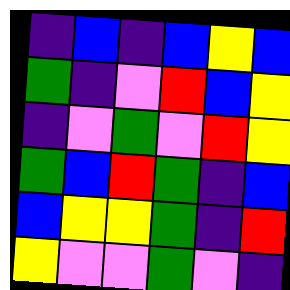[["indigo", "blue", "indigo", "blue", "yellow", "blue"], ["green", "indigo", "violet", "red", "blue", "yellow"], ["indigo", "violet", "green", "violet", "red", "yellow"], ["green", "blue", "red", "green", "indigo", "blue"], ["blue", "yellow", "yellow", "green", "indigo", "red"], ["yellow", "violet", "violet", "green", "violet", "indigo"]]